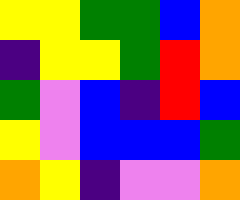[["yellow", "yellow", "green", "green", "blue", "orange"], ["indigo", "yellow", "yellow", "green", "red", "orange"], ["green", "violet", "blue", "indigo", "red", "blue"], ["yellow", "violet", "blue", "blue", "blue", "green"], ["orange", "yellow", "indigo", "violet", "violet", "orange"]]